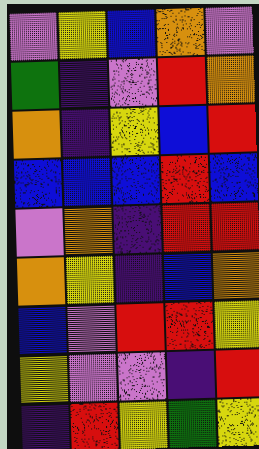[["violet", "yellow", "blue", "orange", "violet"], ["green", "indigo", "violet", "red", "orange"], ["orange", "indigo", "yellow", "blue", "red"], ["blue", "blue", "blue", "red", "blue"], ["violet", "orange", "indigo", "red", "red"], ["orange", "yellow", "indigo", "blue", "orange"], ["blue", "violet", "red", "red", "yellow"], ["yellow", "violet", "violet", "indigo", "red"], ["indigo", "red", "yellow", "green", "yellow"]]